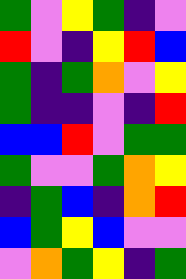[["green", "violet", "yellow", "green", "indigo", "violet"], ["red", "violet", "indigo", "yellow", "red", "blue"], ["green", "indigo", "green", "orange", "violet", "yellow"], ["green", "indigo", "indigo", "violet", "indigo", "red"], ["blue", "blue", "red", "violet", "green", "green"], ["green", "violet", "violet", "green", "orange", "yellow"], ["indigo", "green", "blue", "indigo", "orange", "red"], ["blue", "green", "yellow", "blue", "violet", "violet"], ["violet", "orange", "green", "yellow", "indigo", "green"]]